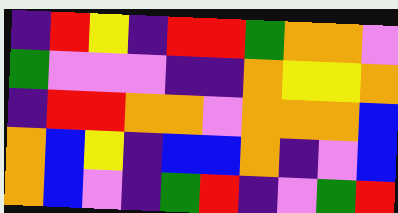[["indigo", "red", "yellow", "indigo", "red", "red", "green", "orange", "orange", "violet"], ["green", "violet", "violet", "violet", "indigo", "indigo", "orange", "yellow", "yellow", "orange"], ["indigo", "red", "red", "orange", "orange", "violet", "orange", "orange", "orange", "blue"], ["orange", "blue", "yellow", "indigo", "blue", "blue", "orange", "indigo", "violet", "blue"], ["orange", "blue", "violet", "indigo", "green", "red", "indigo", "violet", "green", "red"]]